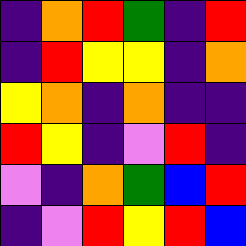[["indigo", "orange", "red", "green", "indigo", "red"], ["indigo", "red", "yellow", "yellow", "indigo", "orange"], ["yellow", "orange", "indigo", "orange", "indigo", "indigo"], ["red", "yellow", "indigo", "violet", "red", "indigo"], ["violet", "indigo", "orange", "green", "blue", "red"], ["indigo", "violet", "red", "yellow", "red", "blue"]]